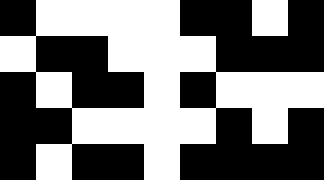[["black", "white", "white", "white", "white", "black", "black", "white", "black"], ["white", "black", "black", "white", "white", "white", "black", "black", "black"], ["black", "white", "black", "black", "white", "black", "white", "white", "white"], ["black", "black", "white", "white", "white", "white", "black", "white", "black"], ["black", "white", "black", "black", "white", "black", "black", "black", "black"]]